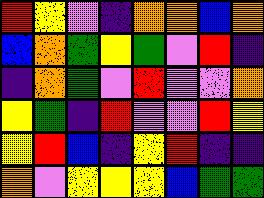[["red", "yellow", "violet", "indigo", "orange", "orange", "blue", "orange"], ["blue", "orange", "green", "yellow", "green", "violet", "red", "indigo"], ["indigo", "orange", "green", "violet", "red", "violet", "violet", "orange"], ["yellow", "green", "indigo", "red", "violet", "violet", "red", "yellow"], ["yellow", "red", "blue", "indigo", "yellow", "red", "indigo", "indigo"], ["orange", "violet", "yellow", "yellow", "yellow", "blue", "green", "green"]]